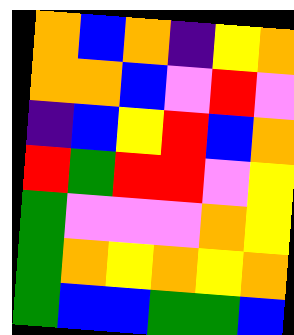[["orange", "blue", "orange", "indigo", "yellow", "orange"], ["orange", "orange", "blue", "violet", "red", "violet"], ["indigo", "blue", "yellow", "red", "blue", "orange"], ["red", "green", "red", "red", "violet", "yellow"], ["green", "violet", "violet", "violet", "orange", "yellow"], ["green", "orange", "yellow", "orange", "yellow", "orange"], ["green", "blue", "blue", "green", "green", "blue"]]